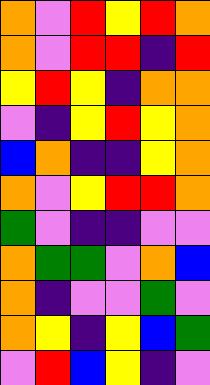[["orange", "violet", "red", "yellow", "red", "orange"], ["orange", "violet", "red", "red", "indigo", "red"], ["yellow", "red", "yellow", "indigo", "orange", "orange"], ["violet", "indigo", "yellow", "red", "yellow", "orange"], ["blue", "orange", "indigo", "indigo", "yellow", "orange"], ["orange", "violet", "yellow", "red", "red", "orange"], ["green", "violet", "indigo", "indigo", "violet", "violet"], ["orange", "green", "green", "violet", "orange", "blue"], ["orange", "indigo", "violet", "violet", "green", "violet"], ["orange", "yellow", "indigo", "yellow", "blue", "green"], ["violet", "red", "blue", "yellow", "indigo", "violet"]]